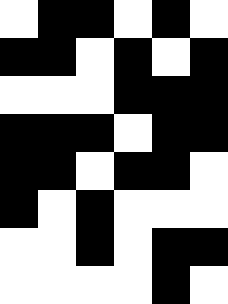[["white", "black", "black", "white", "black", "white"], ["black", "black", "white", "black", "white", "black"], ["white", "white", "white", "black", "black", "black"], ["black", "black", "black", "white", "black", "black"], ["black", "black", "white", "black", "black", "white"], ["black", "white", "black", "white", "white", "white"], ["white", "white", "black", "white", "black", "black"], ["white", "white", "white", "white", "black", "white"]]